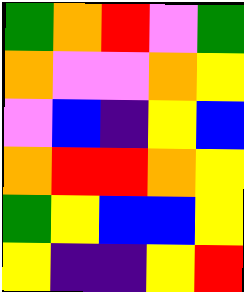[["green", "orange", "red", "violet", "green"], ["orange", "violet", "violet", "orange", "yellow"], ["violet", "blue", "indigo", "yellow", "blue"], ["orange", "red", "red", "orange", "yellow"], ["green", "yellow", "blue", "blue", "yellow"], ["yellow", "indigo", "indigo", "yellow", "red"]]